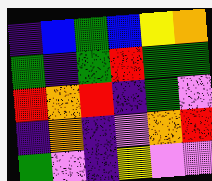[["indigo", "blue", "green", "blue", "yellow", "orange"], ["green", "indigo", "green", "red", "green", "green"], ["red", "orange", "red", "indigo", "green", "violet"], ["indigo", "orange", "indigo", "violet", "orange", "red"], ["green", "violet", "indigo", "yellow", "violet", "violet"]]